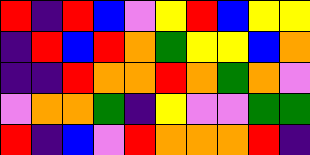[["red", "indigo", "red", "blue", "violet", "yellow", "red", "blue", "yellow", "yellow"], ["indigo", "red", "blue", "red", "orange", "green", "yellow", "yellow", "blue", "orange"], ["indigo", "indigo", "red", "orange", "orange", "red", "orange", "green", "orange", "violet"], ["violet", "orange", "orange", "green", "indigo", "yellow", "violet", "violet", "green", "green"], ["red", "indigo", "blue", "violet", "red", "orange", "orange", "orange", "red", "indigo"]]